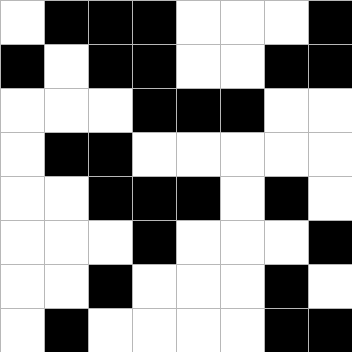[["white", "black", "black", "black", "white", "white", "white", "black"], ["black", "white", "black", "black", "white", "white", "black", "black"], ["white", "white", "white", "black", "black", "black", "white", "white"], ["white", "black", "black", "white", "white", "white", "white", "white"], ["white", "white", "black", "black", "black", "white", "black", "white"], ["white", "white", "white", "black", "white", "white", "white", "black"], ["white", "white", "black", "white", "white", "white", "black", "white"], ["white", "black", "white", "white", "white", "white", "black", "black"]]